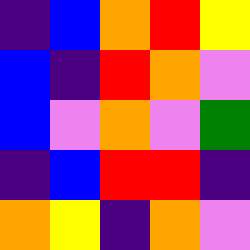[["indigo", "blue", "orange", "red", "yellow"], ["blue", "indigo", "red", "orange", "violet"], ["blue", "violet", "orange", "violet", "green"], ["indigo", "blue", "red", "red", "indigo"], ["orange", "yellow", "indigo", "orange", "violet"]]